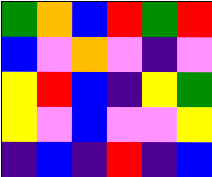[["green", "orange", "blue", "red", "green", "red"], ["blue", "violet", "orange", "violet", "indigo", "violet"], ["yellow", "red", "blue", "indigo", "yellow", "green"], ["yellow", "violet", "blue", "violet", "violet", "yellow"], ["indigo", "blue", "indigo", "red", "indigo", "blue"]]